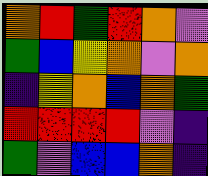[["orange", "red", "green", "red", "orange", "violet"], ["green", "blue", "yellow", "orange", "violet", "orange"], ["indigo", "yellow", "orange", "blue", "orange", "green"], ["red", "red", "red", "red", "violet", "indigo"], ["green", "violet", "blue", "blue", "orange", "indigo"]]